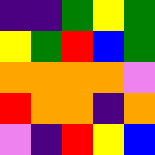[["indigo", "indigo", "green", "yellow", "green"], ["yellow", "green", "red", "blue", "green"], ["orange", "orange", "orange", "orange", "violet"], ["red", "orange", "orange", "indigo", "orange"], ["violet", "indigo", "red", "yellow", "blue"]]